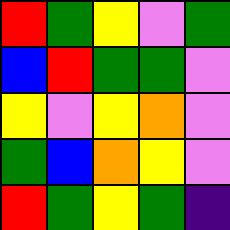[["red", "green", "yellow", "violet", "green"], ["blue", "red", "green", "green", "violet"], ["yellow", "violet", "yellow", "orange", "violet"], ["green", "blue", "orange", "yellow", "violet"], ["red", "green", "yellow", "green", "indigo"]]